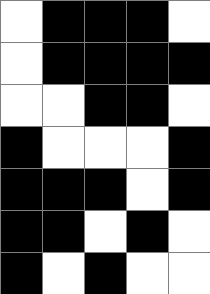[["white", "black", "black", "black", "white"], ["white", "black", "black", "black", "black"], ["white", "white", "black", "black", "white"], ["black", "white", "white", "white", "black"], ["black", "black", "black", "white", "black"], ["black", "black", "white", "black", "white"], ["black", "white", "black", "white", "white"]]